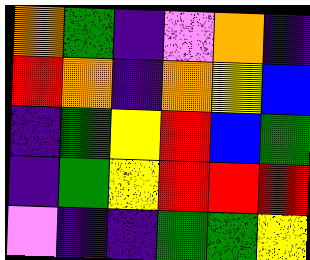[["orange", "green", "indigo", "violet", "orange", "indigo"], ["red", "orange", "indigo", "orange", "yellow", "blue"], ["indigo", "green", "yellow", "red", "blue", "green"], ["indigo", "green", "yellow", "red", "red", "red"], ["violet", "indigo", "indigo", "green", "green", "yellow"]]